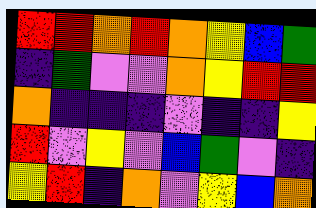[["red", "red", "orange", "red", "orange", "yellow", "blue", "green"], ["indigo", "green", "violet", "violet", "orange", "yellow", "red", "red"], ["orange", "indigo", "indigo", "indigo", "violet", "indigo", "indigo", "yellow"], ["red", "violet", "yellow", "violet", "blue", "green", "violet", "indigo"], ["yellow", "red", "indigo", "orange", "violet", "yellow", "blue", "orange"]]